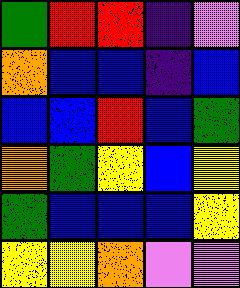[["green", "red", "red", "indigo", "violet"], ["orange", "blue", "blue", "indigo", "blue"], ["blue", "blue", "red", "blue", "green"], ["orange", "green", "yellow", "blue", "yellow"], ["green", "blue", "blue", "blue", "yellow"], ["yellow", "yellow", "orange", "violet", "violet"]]